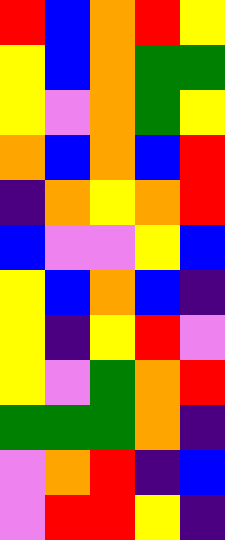[["red", "blue", "orange", "red", "yellow"], ["yellow", "blue", "orange", "green", "green"], ["yellow", "violet", "orange", "green", "yellow"], ["orange", "blue", "orange", "blue", "red"], ["indigo", "orange", "yellow", "orange", "red"], ["blue", "violet", "violet", "yellow", "blue"], ["yellow", "blue", "orange", "blue", "indigo"], ["yellow", "indigo", "yellow", "red", "violet"], ["yellow", "violet", "green", "orange", "red"], ["green", "green", "green", "orange", "indigo"], ["violet", "orange", "red", "indigo", "blue"], ["violet", "red", "red", "yellow", "indigo"]]